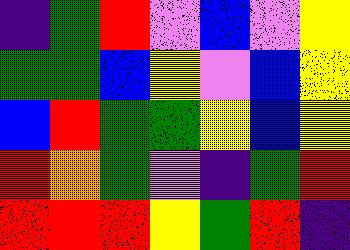[["indigo", "green", "red", "violet", "blue", "violet", "yellow"], ["green", "green", "blue", "yellow", "violet", "blue", "yellow"], ["blue", "red", "green", "green", "yellow", "blue", "yellow"], ["red", "orange", "green", "violet", "indigo", "green", "red"], ["red", "red", "red", "yellow", "green", "red", "indigo"]]